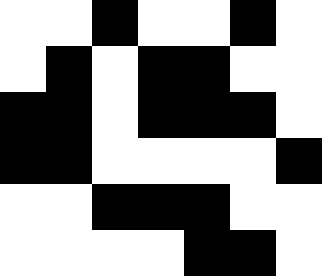[["white", "white", "black", "white", "white", "black", "white"], ["white", "black", "white", "black", "black", "white", "white"], ["black", "black", "white", "black", "black", "black", "white"], ["black", "black", "white", "white", "white", "white", "black"], ["white", "white", "black", "black", "black", "white", "white"], ["white", "white", "white", "white", "black", "black", "white"]]